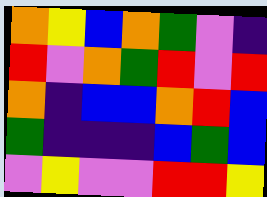[["orange", "yellow", "blue", "orange", "green", "violet", "indigo"], ["red", "violet", "orange", "green", "red", "violet", "red"], ["orange", "indigo", "blue", "blue", "orange", "red", "blue"], ["green", "indigo", "indigo", "indigo", "blue", "green", "blue"], ["violet", "yellow", "violet", "violet", "red", "red", "yellow"]]